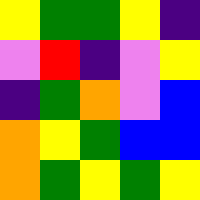[["yellow", "green", "green", "yellow", "indigo"], ["violet", "red", "indigo", "violet", "yellow"], ["indigo", "green", "orange", "violet", "blue"], ["orange", "yellow", "green", "blue", "blue"], ["orange", "green", "yellow", "green", "yellow"]]